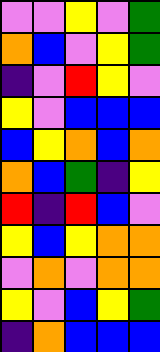[["violet", "violet", "yellow", "violet", "green"], ["orange", "blue", "violet", "yellow", "green"], ["indigo", "violet", "red", "yellow", "violet"], ["yellow", "violet", "blue", "blue", "blue"], ["blue", "yellow", "orange", "blue", "orange"], ["orange", "blue", "green", "indigo", "yellow"], ["red", "indigo", "red", "blue", "violet"], ["yellow", "blue", "yellow", "orange", "orange"], ["violet", "orange", "violet", "orange", "orange"], ["yellow", "violet", "blue", "yellow", "green"], ["indigo", "orange", "blue", "blue", "blue"]]